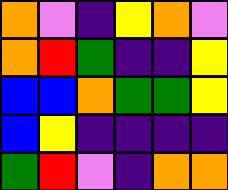[["orange", "violet", "indigo", "yellow", "orange", "violet"], ["orange", "red", "green", "indigo", "indigo", "yellow"], ["blue", "blue", "orange", "green", "green", "yellow"], ["blue", "yellow", "indigo", "indigo", "indigo", "indigo"], ["green", "red", "violet", "indigo", "orange", "orange"]]